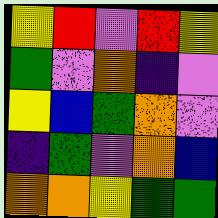[["yellow", "red", "violet", "red", "yellow"], ["green", "violet", "orange", "indigo", "violet"], ["yellow", "blue", "green", "orange", "violet"], ["indigo", "green", "violet", "orange", "blue"], ["orange", "orange", "yellow", "green", "green"]]